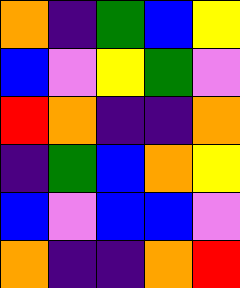[["orange", "indigo", "green", "blue", "yellow"], ["blue", "violet", "yellow", "green", "violet"], ["red", "orange", "indigo", "indigo", "orange"], ["indigo", "green", "blue", "orange", "yellow"], ["blue", "violet", "blue", "blue", "violet"], ["orange", "indigo", "indigo", "orange", "red"]]